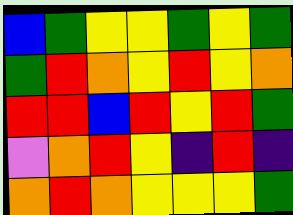[["blue", "green", "yellow", "yellow", "green", "yellow", "green"], ["green", "red", "orange", "yellow", "red", "yellow", "orange"], ["red", "red", "blue", "red", "yellow", "red", "green"], ["violet", "orange", "red", "yellow", "indigo", "red", "indigo"], ["orange", "red", "orange", "yellow", "yellow", "yellow", "green"]]